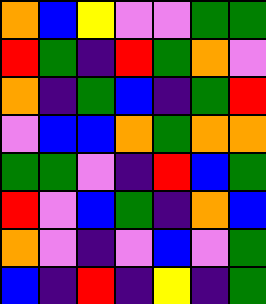[["orange", "blue", "yellow", "violet", "violet", "green", "green"], ["red", "green", "indigo", "red", "green", "orange", "violet"], ["orange", "indigo", "green", "blue", "indigo", "green", "red"], ["violet", "blue", "blue", "orange", "green", "orange", "orange"], ["green", "green", "violet", "indigo", "red", "blue", "green"], ["red", "violet", "blue", "green", "indigo", "orange", "blue"], ["orange", "violet", "indigo", "violet", "blue", "violet", "green"], ["blue", "indigo", "red", "indigo", "yellow", "indigo", "green"]]